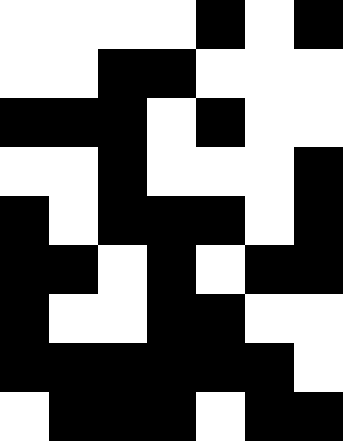[["white", "white", "white", "white", "black", "white", "black"], ["white", "white", "black", "black", "white", "white", "white"], ["black", "black", "black", "white", "black", "white", "white"], ["white", "white", "black", "white", "white", "white", "black"], ["black", "white", "black", "black", "black", "white", "black"], ["black", "black", "white", "black", "white", "black", "black"], ["black", "white", "white", "black", "black", "white", "white"], ["black", "black", "black", "black", "black", "black", "white"], ["white", "black", "black", "black", "white", "black", "black"]]